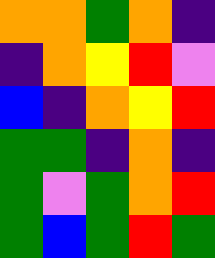[["orange", "orange", "green", "orange", "indigo"], ["indigo", "orange", "yellow", "red", "violet"], ["blue", "indigo", "orange", "yellow", "red"], ["green", "green", "indigo", "orange", "indigo"], ["green", "violet", "green", "orange", "red"], ["green", "blue", "green", "red", "green"]]